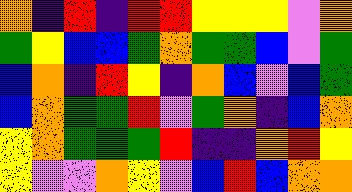[["orange", "indigo", "red", "indigo", "red", "red", "yellow", "yellow", "yellow", "violet", "orange"], ["green", "yellow", "blue", "blue", "green", "orange", "green", "green", "blue", "violet", "green"], ["blue", "orange", "indigo", "red", "yellow", "indigo", "orange", "blue", "violet", "blue", "green"], ["blue", "orange", "green", "green", "red", "violet", "green", "orange", "indigo", "blue", "orange"], ["yellow", "orange", "green", "green", "green", "red", "indigo", "indigo", "orange", "red", "yellow"], ["yellow", "violet", "violet", "orange", "yellow", "violet", "blue", "red", "blue", "orange", "orange"]]